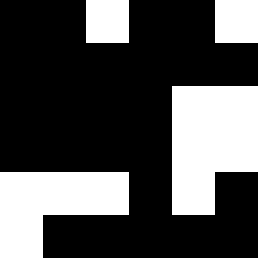[["black", "black", "white", "black", "black", "white"], ["black", "black", "black", "black", "black", "black"], ["black", "black", "black", "black", "white", "white"], ["black", "black", "black", "black", "white", "white"], ["white", "white", "white", "black", "white", "black"], ["white", "black", "black", "black", "black", "black"]]